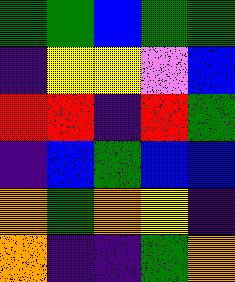[["green", "green", "blue", "green", "green"], ["indigo", "yellow", "yellow", "violet", "blue"], ["red", "red", "indigo", "red", "green"], ["indigo", "blue", "green", "blue", "blue"], ["orange", "green", "orange", "yellow", "indigo"], ["orange", "indigo", "indigo", "green", "orange"]]